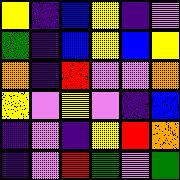[["yellow", "indigo", "blue", "yellow", "indigo", "violet"], ["green", "indigo", "blue", "yellow", "blue", "yellow"], ["orange", "indigo", "red", "violet", "violet", "orange"], ["yellow", "violet", "yellow", "violet", "indigo", "blue"], ["indigo", "violet", "indigo", "yellow", "red", "orange"], ["indigo", "violet", "red", "green", "violet", "green"]]